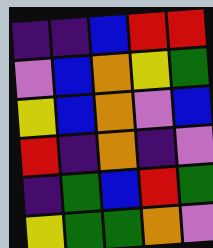[["indigo", "indigo", "blue", "red", "red"], ["violet", "blue", "orange", "yellow", "green"], ["yellow", "blue", "orange", "violet", "blue"], ["red", "indigo", "orange", "indigo", "violet"], ["indigo", "green", "blue", "red", "green"], ["yellow", "green", "green", "orange", "violet"]]